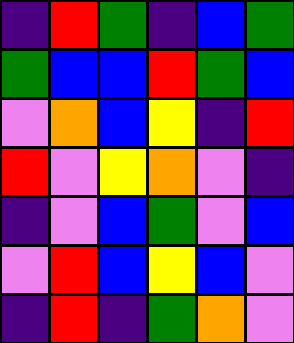[["indigo", "red", "green", "indigo", "blue", "green"], ["green", "blue", "blue", "red", "green", "blue"], ["violet", "orange", "blue", "yellow", "indigo", "red"], ["red", "violet", "yellow", "orange", "violet", "indigo"], ["indigo", "violet", "blue", "green", "violet", "blue"], ["violet", "red", "blue", "yellow", "blue", "violet"], ["indigo", "red", "indigo", "green", "orange", "violet"]]